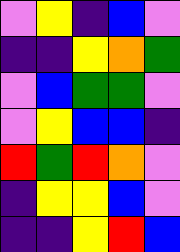[["violet", "yellow", "indigo", "blue", "violet"], ["indigo", "indigo", "yellow", "orange", "green"], ["violet", "blue", "green", "green", "violet"], ["violet", "yellow", "blue", "blue", "indigo"], ["red", "green", "red", "orange", "violet"], ["indigo", "yellow", "yellow", "blue", "violet"], ["indigo", "indigo", "yellow", "red", "blue"]]